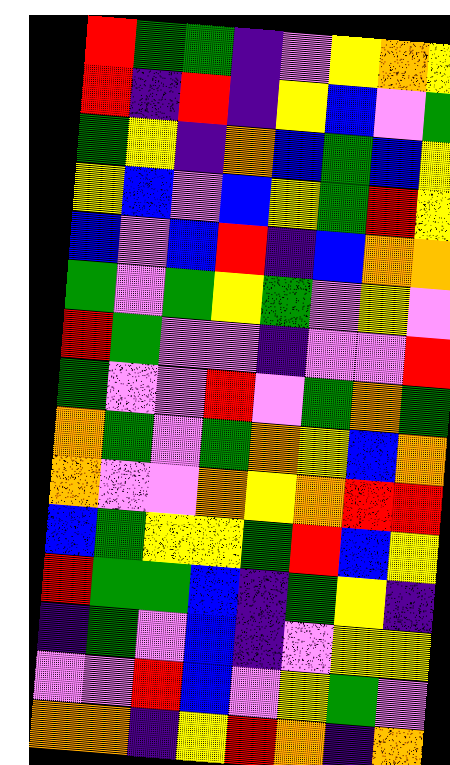[["red", "green", "green", "indigo", "violet", "yellow", "orange", "yellow"], ["red", "indigo", "red", "indigo", "yellow", "blue", "violet", "green"], ["green", "yellow", "indigo", "orange", "blue", "green", "blue", "yellow"], ["yellow", "blue", "violet", "blue", "yellow", "green", "red", "yellow"], ["blue", "violet", "blue", "red", "indigo", "blue", "orange", "orange"], ["green", "violet", "green", "yellow", "green", "violet", "yellow", "violet"], ["red", "green", "violet", "violet", "indigo", "violet", "violet", "red"], ["green", "violet", "violet", "red", "violet", "green", "orange", "green"], ["orange", "green", "violet", "green", "orange", "yellow", "blue", "orange"], ["orange", "violet", "violet", "orange", "yellow", "orange", "red", "red"], ["blue", "green", "yellow", "yellow", "green", "red", "blue", "yellow"], ["red", "green", "green", "blue", "indigo", "green", "yellow", "indigo"], ["indigo", "green", "violet", "blue", "indigo", "violet", "yellow", "yellow"], ["violet", "violet", "red", "blue", "violet", "yellow", "green", "violet"], ["orange", "orange", "indigo", "yellow", "red", "orange", "indigo", "orange"]]